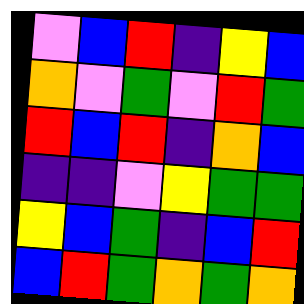[["violet", "blue", "red", "indigo", "yellow", "blue"], ["orange", "violet", "green", "violet", "red", "green"], ["red", "blue", "red", "indigo", "orange", "blue"], ["indigo", "indigo", "violet", "yellow", "green", "green"], ["yellow", "blue", "green", "indigo", "blue", "red"], ["blue", "red", "green", "orange", "green", "orange"]]